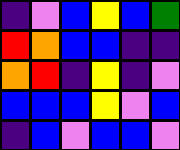[["indigo", "violet", "blue", "yellow", "blue", "green"], ["red", "orange", "blue", "blue", "indigo", "indigo"], ["orange", "red", "indigo", "yellow", "indigo", "violet"], ["blue", "blue", "blue", "yellow", "violet", "blue"], ["indigo", "blue", "violet", "blue", "blue", "violet"]]